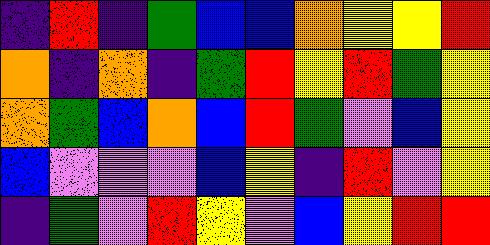[["indigo", "red", "indigo", "green", "blue", "blue", "orange", "yellow", "yellow", "red"], ["orange", "indigo", "orange", "indigo", "green", "red", "yellow", "red", "green", "yellow"], ["orange", "green", "blue", "orange", "blue", "red", "green", "violet", "blue", "yellow"], ["blue", "violet", "violet", "violet", "blue", "yellow", "indigo", "red", "violet", "yellow"], ["indigo", "green", "violet", "red", "yellow", "violet", "blue", "yellow", "red", "red"]]